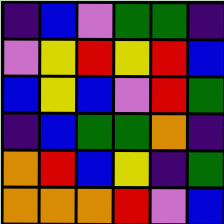[["indigo", "blue", "violet", "green", "green", "indigo"], ["violet", "yellow", "red", "yellow", "red", "blue"], ["blue", "yellow", "blue", "violet", "red", "green"], ["indigo", "blue", "green", "green", "orange", "indigo"], ["orange", "red", "blue", "yellow", "indigo", "green"], ["orange", "orange", "orange", "red", "violet", "blue"]]